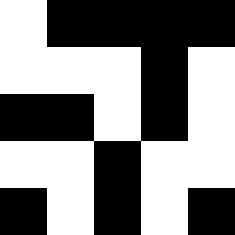[["white", "black", "black", "black", "black"], ["white", "white", "white", "black", "white"], ["black", "black", "white", "black", "white"], ["white", "white", "black", "white", "white"], ["black", "white", "black", "white", "black"]]